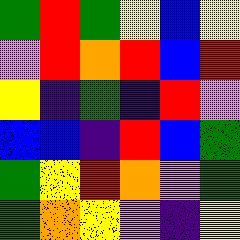[["green", "red", "green", "yellow", "blue", "yellow"], ["violet", "red", "orange", "red", "blue", "red"], ["yellow", "indigo", "green", "indigo", "red", "violet"], ["blue", "blue", "indigo", "red", "blue", "green"], ["green", "yellow", "red", "orange", "violet", "green"], ["green", "orange", "yellow", "violet", "indigo", "yellow"]]